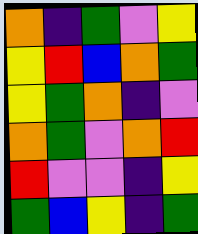[["orange", "indigo", "green", "violet", "yellow"], ["yellow", "red", "blue", "orange", "green"], ["yellow", "green", "orange", "indigo", "violet"], ["orange", "green", "violet", "orange", "red"], ["red", "violet", "violet", "indigo", "yellow"], ["green", "blue", "yellow", "indigo", "green"]]